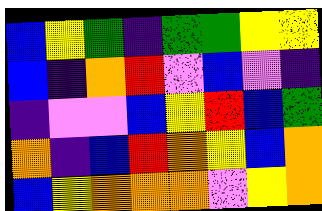[["blue", "yellow", "green", "indigo", "green", "green", "yellow", "yellow"], ["blue", "indigo", "orange", "red", "violet", "blue", "violet", "indigo"], ["indigo", "violet", "violet", "blue", "yellow", "red", "blue", "green"], ["orange", "indigo", "blue", "red", "orange", "yellow", "blue", "orange"], ["blue", "yellow", "orange", "orange", "orange", "violet", "yellow", "orange"]]